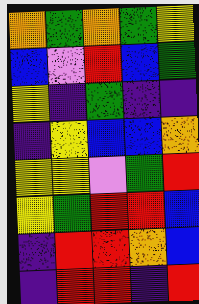[["orange", "green", "orange", "green", "yellow"], ["blue", "violet", "red", "blue", "green"], ["yellow", "indigo", "green", "indigo", "indigo"], ["indigo", "yellow", "blue", "blue", "orange"], ["yellow", "yellow", "violet", "green", "red"], ["yellow", "green", "red", "red", "blue"], ["indigo", "red", "red", "orange", "blue"], ["indigo", "red", "red", "indigo", "red"]]